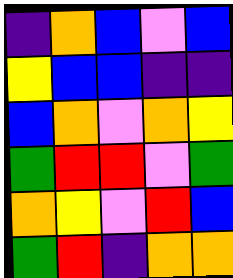[["indigo", "orange", "blue", "violet", "blue"], ["yellow", "blue", "blue", "indigo", "indigo"], ["blue", "orange", "violet", "orange", "yellow"], ["green", "red", "red", "violet", "green"], ["orange", "yellow", "violet", "red", "blue"], ["green", "red", "indigo", "orange", "orange"]]